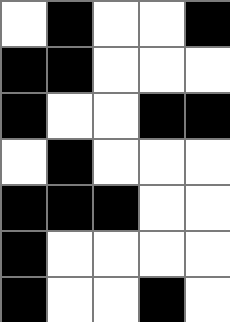[["white", "black", "white", "white", "black"], ["black", "black", "white", "white", "white"], ["black", "white", "white", "black", "black"], ["white", "black", "white", "white", "white"], ["black", "black", "black", "white", "white"], ["black", "white", "white", "white", "white"], ["black", "white", "white", "black", "white"]]